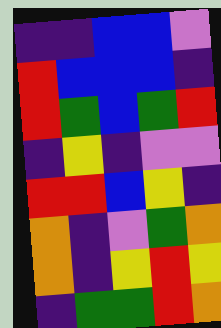[["indigo", "indigo", "blue", "blue", "violet"], ["red", "blue", "blue", "blue", "indigo"], ["red", "green", "blue", "green", "red"], ["indigo", "yellow", "indigo", "violet", "violet"], ["red", "red", "blue", "yellow", "indigo"], ["orange", "indigo", "violet", "green", "orange"], ["orange", "indigo", "yellow", "red", "yellow"], ["indigo", "green", "green", "red", "orange"]]